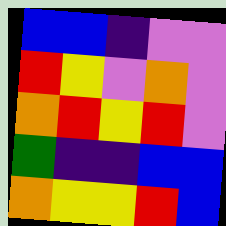[["blue", "blue", "indigo", "violet", "violet"], ["red", "yellow", "violet", "orange", "violet"], ["orange", "red", "yellow", "red", "violet"], ["green", "indigo", "indigo", "blue", "blue"], ["orange", "yellow", "yellow", "red", "blue"]]